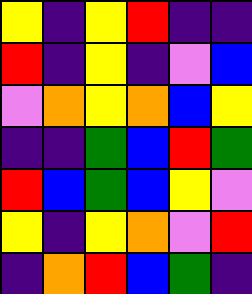[["yellow", "indigo", "yellow", "red", "indigo", "indigo"], ["red", "indigo", "yellow", "indigo", "violet", "blue"], ["violet", "orange", "yellow", "orange", "blue", "yellow"], ["indigo", "indigo", "green", "blue", "red", "green"], ["red", "blue", "green", "blue", "yellow", "violet"], ["yellow", "indigo", "yellow", "orange", "violet", "red"], ["indigo", "orange", "red", "blue", "green", "indigo"]]